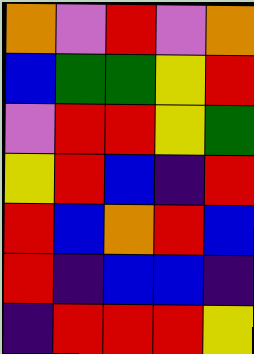[["orange", "violet", "red", "violet", "orange"], ["blue", "green", "green", "yellow", "red"], ["violet", "red", "red", "yellow", "green"], ["yellow", "red", "blue", "indigo", "red"], ["red", "blue", "orange", "red", "blue"], ["red", "indigo", "blue", "blue", "indigo"], ["indigo", "red", "red", "red", "yellow"]]